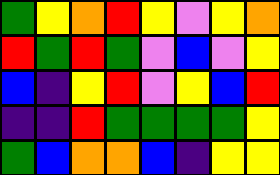[["green", "yellow", "orange", "red", "yellow", "violet", "yellow", "orange"], ["red", "green", "red", "green", "violet", "blue", "violet", "yellow"], ["blue", "indigo", "yellow", "red", "violet", "yellow", "blue", "red"], ["indigo", "indigo", "red", "green", "green", "green", "green", "yellow"], ["green", "blue", "orange", "orange", "blue", "indigo", "yellow", "yellow"]]